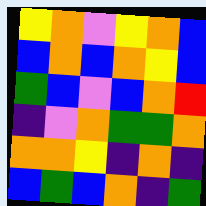[["yellow", "orange", "violet", "yellow", "orange", "blue"], ["blue", "orange", "blue", "orange", "yellow", "blue"], ["green", "blue", "violet", "blue", "orange", "red"], ["indigo", "violet", "orange", "green", "green", "orange"], ["orange", "orange", "yellow", "indigo", "orange", "indigo"], ["blue", "green", "blue", "orange", "indigo", "green"]]